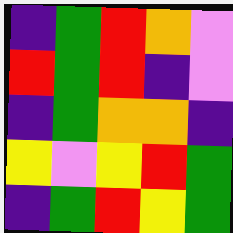[["indigo", "green", "red", "orange", "violet"], ["red", "green", "red", "indigo", "violet"], ["indigo", "green", "orange", "orange", "indigo"], ["yellow", "violet", "yellow", "red", "green"], ["indigo", "green", "red", "yellow", "green"]]